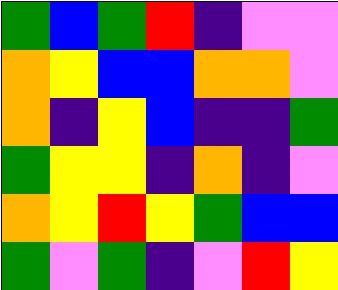[["green", "blue", "green", "red", "indigo", "violet", "violet"], ["orange", "yellow", "blue", "blue", "orange", "orange", "violet"], ["orange", "indigo", "yellow", "blue", "indigo", "indigo", "green"], ["green", "yellow", "yellow", "indigo", "orange", "indigo", "violet"], ["orange", "yellow", "red", "yellow", "green", "blue", "blue"], ["green", "violet", "green", "indigo", "violet", "red", "yellow"]]